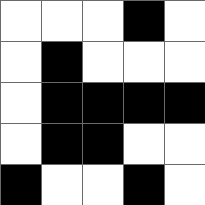[["white", "white", "white", "black", "white"], ["white", "black", "white", "white", "white"], ["white", "black", "black", "black", "black"], ["white", "black", "black", "white", "white"], ["black", "white", "white", "black", "white"]]